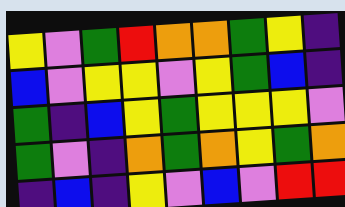[["yellow", "violet", "green", "red", "orange", "orange", "green", "yellow", "indigo"], ["blue", "violet", "yellow", "yellow", "violet", "yellow", "green", "blue", "indigo"], ["green", "indigo", "blue", "yellow", "green", "yellow", "yellow", "yellow", "violet"], ["green", "violet", "indigo", "orange", "green", "orange", "yellow", "green", "orange"], ["indigo", "blue", "indigo", "yellow", "violet", "blue", "violet", "red", "red"]]